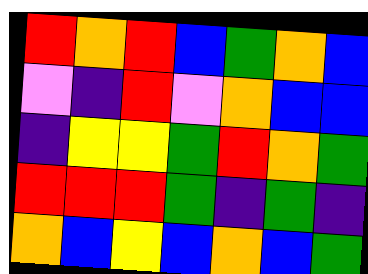[["red", "orange", "red", "blue", "green", "orange", "blue"], ["violet", "indigo", "red", "violet", "orange", "blue", "blue"], ["indigo", "yellow", "yellow", "green", "red", "orange", "green"], ["red", "red", "red", "green", "indigo", "green", "indigo"], ["orange", "blue", "yellow", "blue", "orange", "blue", "green"]]